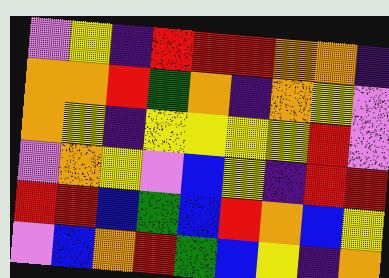[["violet", "yellow", "indigo", "red", "red", "red", "orange", "orange", "indigo"], ["orange", "orange", "red", "green", "orange", "indigo", "orange", "yellow", "violet"], ["orange", "yellow", "indigo", "yellow", "yellow", "yellow", "yellow", "red", "violet"], ["violet", "orange", "yellow", "violet", "blue", "yellow", "indigo", "red", "red"], ["red", "red", "blue", "green", "blue", "red", "orange", "blue", "yellow"], ["violet", "blue", "orange", "red", "green", "blue", "yellow", "indigo", "orange"]]